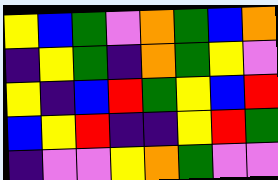[["yellow", "blue", "green", "violet", "orange", "green", "blue", "orange"], ["indigo", "yellow", "green", "indigo", "orange", "green", "yellow", "violet"], ["yellow", "indigo", "blue", "red", "green", "yellow", "blue", "red"], ["blue", "yellow", "red", "indigo", "indigo", "yellow", "red", "green"], ["indigo", "violet", "violet", "yellow", "orange", "green", "violet", "violet"]]